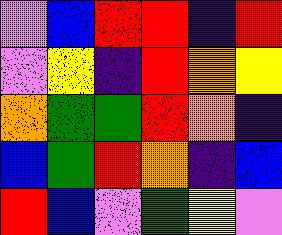[["violet", "blue", "red", "red", "indigo", "red"], ["violet", "yellow", "indigo", "red", "orange", "yellow"], ["orange", "green", "green", "red", "orange", "indigo"], ["blue", "green", "red", "orange", "indigo", "blue"], ["red", "blue", "violet", "green", "yellow", "violet"]]